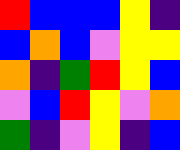[["red", "blue", "blue", "blue", "yellow", "indigo"], ["blue", "orange", "blue", "violet", "yellow", "yellow"], ["orange", "indigo", "green", "red", "yellow", "blue"], ["violet", "blue", "red", "yellow", "violet", "orange"], ["green", "indigo", "violet", "yellow", "indigo", "blue"]]